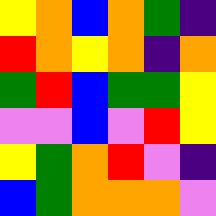[["yellow", "orange", "blue", "orange", "green", "indigo"], ["red", "orange", "yellow", "orange", "indigo", "orange"], ["green", "red", "blue", "green", "green", "yellow"], ["violet", "violet", "blue", "violet", "red", "yellow"], ["yellow", "green", "orange", "red", "violet", "indigo"], ["blue", "green", "orange", "orange", "orange", "violet"]]